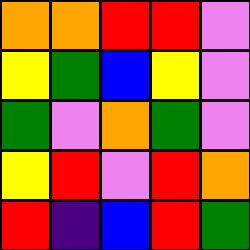[["orange", "orange", "red", "red", "violet"], ["yellow", "green", "blue", "yellow", "violet"], ["green", "violet", "orange", "green", "violet"], ["yellow", "red", "violet", "red", "orange"], ["red", "indigo", "blue", "red", "green"]]